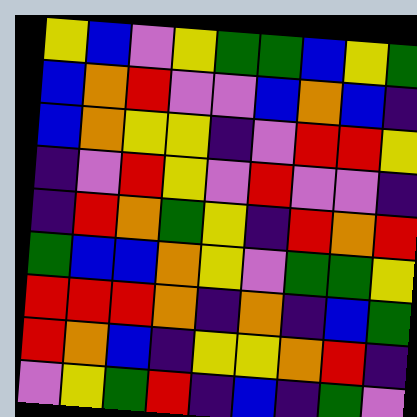[["yellow", "blue", "violet", "yellow", "green", "green", "blue", "yellow", "green"], ["blue", "orange", "red", "violet", "violet", "blue", "orange", "blue", "indigo"], ["blue", "orange", "yellow", "yellow", "indigo", "violet", "red", "red", "yellow"], ["indigo", "violet", "red", "yellow", "violet", "red", "violet", "violet", "indigo"], ["indigo", "red", "orange", "green", "yellow", "indigo", "red", "orange", "red"], ["green", "blue", "blue", "orange", "yellow", "violet", "green", "green", "yellow"], ["red", "red", "red", "orange", "indigo", "orange", "indigo", "blue", "green"], ["red", "orange", "blue", "indigo", "yellow", "yellow", "orange", "red", "indigo"], ["violet", "yellow", "green", "red", "indigo", "blue", "indigo", "green", "violet"]]